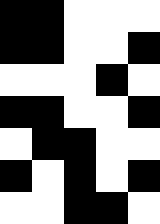[["black", "black", "white", "white", "white"], ["black", "black", "white", "white", "black"], ["white", "white", "white", "black", "white"], ["black", "black", "white", "white", "black"], ["white", "black", "black", "white", "white"], ["black", "white", "black", "white", "black"], ["white", "white", "black", "black", "white"]]